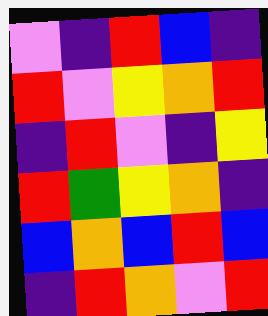[["violet", "indigo", "red", "blue", "indigo"], ["red", "violet", "yellow", "orange", "red"], ["indigo", "red", "violet", "indigo", "yellow"], ["red", "green", "yellow", "orange", "indigo"], ["blue", "orange", "blue", "red", "blue"], ["indigo", "red", "orange", "violet", "red"]]